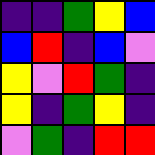[["indigo", "indigo", "green", "yellow", "blue"], ["blue", "red", "indigo", "blue", "violet"], ["yellow", "violet", "red", "green", "indigo"], ["yellow", "indigo", "green", "yellow", "indigo"], ["violet", "green", "indigo", "red", "red"]]